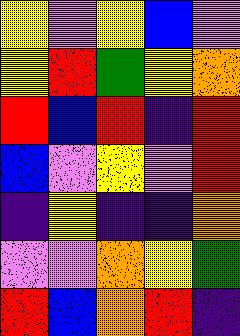[["yellow", "violet", "yellow", "blue", "violet"], ["yellow", "red", "green", "yellow", "orange"], ["red", "blue", "red", "indigo", "red"], ["blue", "violet", "yellow", "violet", "red"], ["indigo", "yellow", "indigo", "indigo", "orange"], ["violet", "violet", "orange", "yellow", "green"], ["red", "blue", "orange", "red", "indigo"]]